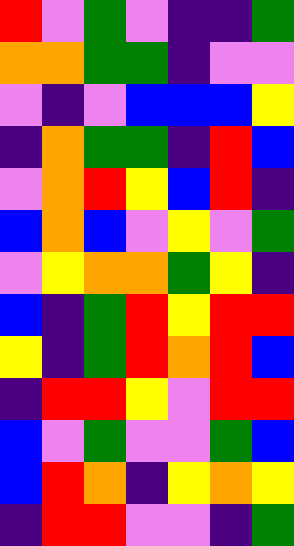[["red", "violet", "green", "violet", "indigo", "indigo", "green"], ["orange", "orange", "green", "green", "indigo", "violet", "violet"], ["violet", "indigo", "violet", "blue", "blue", "blue", "yellow"], ["indigo", "orange", "green", "green", "indigo", "red", "blue"], ["violet", "orange", "red", "yellow", "blue", "red", "indigo"], ["blue", "orange", "blue", "violet", "yellow", "violet", "green"], ["violet", "yellow", "orange", "orange", "green", "yellow", "indigo"], ["blue", "indigo", "green", "red", "yellow", "red", "red"], ["yellow", "indigo", "green", "red", "orange", "red", "blue"], ["indigo", "red", "red", "yellow", "violet", "red", "red"], ["blue", "violet", "green", "violet", "violet", "green", "blue"], ["blue", "red", "orange", "indigo", "yellow", "orange", "yellow"], ["indigo", "red", "red", "violet", "violet", "indigo", "green"]]